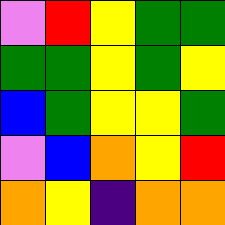[["violet", "red", "yellow", "green", "green"], ["green", "green", "yellow", "green", "yellow"], ["blue", "green", "yellow", "yellow", "green"], ["violet", "blue", "orange", "yellow", "red"], ["orange", "yellow", "indigo", "orange", "orange"]]